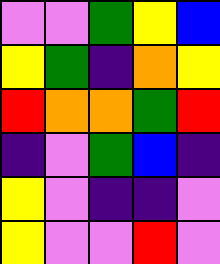[["violet", "violet", "green", "yellow", "blue"], ["yellow", "green", "indigo", "orange", "yellow"], ["red", "orange", "orange", "green", "red"], ["indigo", "violet", "green", "blue", "indigo"], ["yellow", "violet", "indigo", "indigo", "violet"], ["yellow", "violet", "violet", "red", "violet"]]